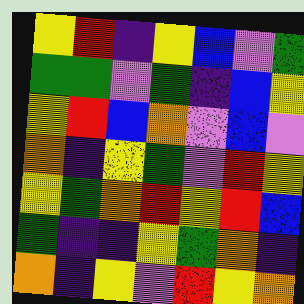[["yellow", "red", "indigo", "yellow", "blue", "violet", "green"], ["green", "green", "violet", "green", "indigo", "blue", "yellow"], ["yellow", "red", "blue", "orange", "violet", "blue", "violet"], ["orange", "indigo", "yellow", "green", "violet", "red", "yellow"], ["yellow", "green", "orange", "red", "yellow", "red", "blue"], ["green", "indigo", "indigo", "yellow", "green", "orange", "indigo"], ["orange", "indigo", "yellow", "violet", "red", "yellow", "orange"]]